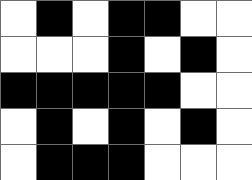[["white", "black", "white", "black", "black", "white", "white"], ["white", "white", "white", "black", "white", "black", "white"], ["black", "black", "black", "black", "black", "white", "white"], ["white", "black", "white", "black", "white", "black", "white"], ["white", "black", "black", "black", "white", "white", "white"]]